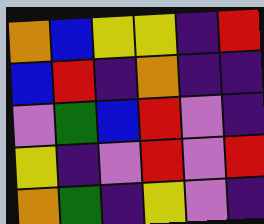[["orange", "blue", "yellow", "yellow", "indigo", "red"], ["blue", "red", "indigo", "orange", "indigo", "indigo"], ["violet", "green", "blue", "red", "violet", "indigo"], ["yellow", "indigo", "violet", "red", "violet", "red"], ["orange", "green", "indigo", "yellow", "violet", "indigo"]]